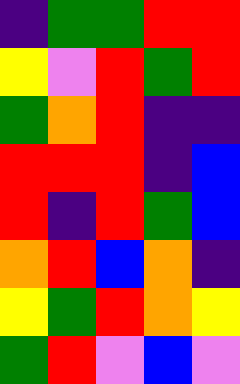[["indigo", "green", "green", "red", "red"], ["yellow", "violet", "red", "green", "red"], ["green", "orange", "red", "indigo", "indigo"], ["red", "red", "red", "indigo", "blue"], ["red", "indigo", "red", "green", "blue"], ["orange", "red", "blue", "orange", "indigo"], ["yellow", "green", "red", "orange", "yellow"], ["green", "red", "violet", "blue", "violet"]]